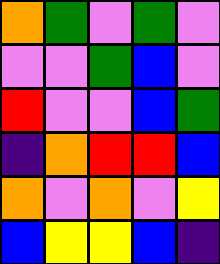[["orange", "green", "violet", "green", "violet"], ["violet", "violet", "green", "blue", "violet"], ["red", "violet", "violet", "blue", "green"], ["indigo", "orange", "red", "red", "blue"], ["orange", "violet", "orange", "violet", "yellow"], ["blue", "yellow", "yellow", "blue", "indigo"]]